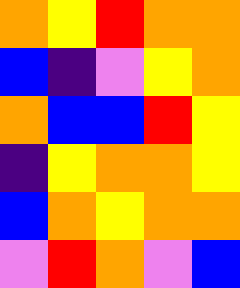[["orange", "yellow", "red", "orange", "orange"], ["blue", "indigo", "violet", "yellow", "orange"], ["orange", "blue", "blue", "red", "yellow"], ["indigo", "yellow", "orange", "orange", "yellow"], ["blue", "orange", "yellow", "orange", "orange"], ["violet", "red", "orange", "violet", "blue"]]